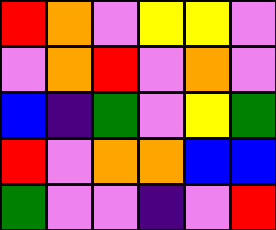[["red", "orange", "violet", "yellow", "yellow", "violet"], ["violet", "orange", "red", "violet", "orange", "violet"], ["blue", "indigo", "green", "violet", "yellow", "green"], ["red", "violet", "orange", "orange", "blue", "blue"], ["green", "violet", "violet", "indigo", "violet", "red"]]